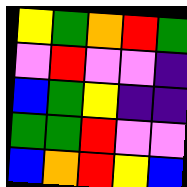[["yellow", "green", "orange", "red", "green"], ["violet", "red", "violet", "violet", "indigo"], ["blue", "green", "yellow", "indigo", "indigo"], ["green", "green", "red", "violet", "violet"], ["blue", "orange", "red", "yellow", "blue"]]